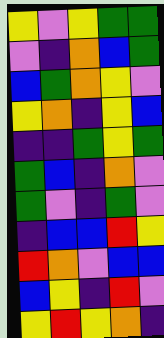[["yellow", "violet", "yellow", "green", "green"], ["violet", "indigo", "orange", "blue", "green"], ["blue", "green", "orange", "yellow", "violet"], ["yellow", "orange", "indigo", "yellow", "blue"], ["indigo", "indigo", "green", "yellow", "green"], ["green", "blue", "indigo", "orange", "violet"], ["green", "violet", "indigo", "green", "violet"], ["indigo", "blue", "blue", "red", "yellow"], ["red", "orange", "violet", "blue", "blue"], ["blue", "yellow", "indigo", "red", "violet"], ["yellow", "red", "yellow", "orange", "indigo"]]